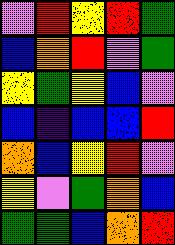[["violet", "red", "yellow", "red", "green"], ["blue", "orange", "red", "violet", "green"], ["yellow", "green", "yellow", "blue", "violet"], ["blue", "indigo", "blue", "blue", "red"], ["orange", "blue", "yellow", "red", "violet"], ["yellow", "violet", "green", "orange", "blue"], ["green", "green", "blue", "orange", "red"]]